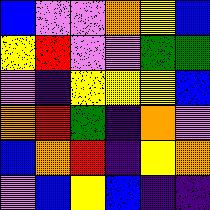[["blue", "violet", "violet", "orange", "yellow", "blue"], ["yellow", "red", "violet", "violet", "green", "green"], ["violet", "indigo", "yellow", "yellow", "yellow", "blue"], ["orange", "red", "green", "indigo", "orange", "violet"], ["blue", "orange", "red", "indigo", "yellow", "orange"], ["violet", "blue", "yellow", "blue", "indigo", "indigo"]]